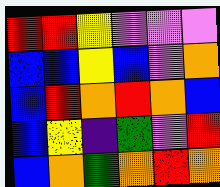[["red", "red", "yellow", "violet", "violet", "violet"], ["blue", "blue", "yellow", "blue", "violet", "orange"], ["blue", "red", "orange", "red", "orange", "blue"], ["blue", "yellow", "indigo", "green", "violet", "red"], ["blue", "orange", "green", "orange", "red", "orange"]]